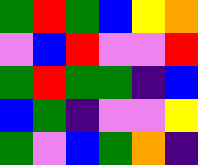[["green", "red", "green", "blue", "yellow", "orange"], ["violet", "blue", "red", "violet", "violet", "red"], ["green", "red", "green", "green", "indigo", "blue"], ["blue", "green", "indigo", "violet", "violet", "yellow"], ["green", "violet", "blue", "green", "orange", "indigo"]]